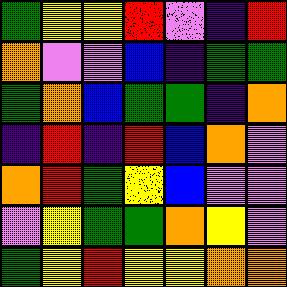[["green", "yellow", "yellow", "red", "violet", "indigo", "red"], ["orange", "violet", "violet", "blue", "indigo", "green", "green"], ["green", "orange", "blue", "green", "green", "indigo", "orange"], ["indigo", "red", "indigo", "red", "blue", "orange", "violet"], ["orange", "red", "green", "yellow", "blue", "violet", "violet"], ["violet", "yellow", "green", "green", "orange", "yellow", "violet"], ["green", "yellow", "red", "yellow", "yellow", "orange", "orange"]]